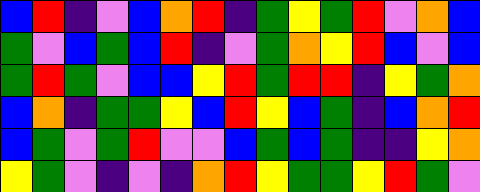[["blue", "red", "indigo", "violet", "blue", "orange", "red", "indigo", "green", "yellow", "green", "red", "violet", "orange", "blue"], ["green", "violet", "blue", "green", "blue", "red", "indigo", "violet", "green", "orange", "yellow", "red", "blue", "violet", "blue"], ["green", "red", "green", "violet", "blue", "blue", "yellow", "red", "green", "red", "red", "indigo", "yellow", "green", "orange"], ["blue", "orange", "indigo", "green", "green", "yellow", "blue", "red", "yellow", "blue", "green", "indigo", "blue", "orange", "red"], ["blue", "green", "violet", "green", "red", "violet", "violet", "blue", "green", "blue", "green", "indigo", "indigo", "yellow", "orange"], ["yellow", "green", "violet", "indigo", "violet", "indigo", "orange", "red", "yellow", "green", "green", "yellow", "red", "green", "violet"]]